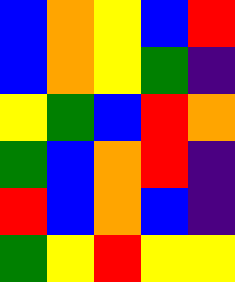[["blue", "orange", "yellow", "blue", "red"], ["blue", "orange", "yellow", "green", "indigo"], ["yellow", "green", "blue", "red", "orange"], ["green", "blue", "orange", "red", "indigo"], ["red", "blue", "orange", "blue", "indigo"], ["green", "yellow", "red", "yellow", "yellow"]]